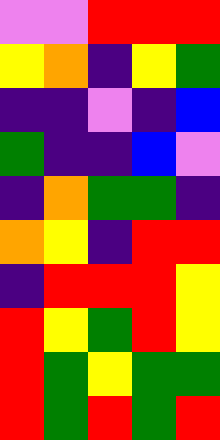[["violet", "violet", "red", "red", "red"], ["yellow", "orange", "indigo", "yellow", "green"], ["indigo", "indigo", "violet", "indigo", "blue"], ["green", "indigo", "indigo", "blue", "violet"], ["indigo", "orange", "green", "green", "indigo"], ["orange", "yellow", "indigo", "red", "red"], ["indigo", "red", "red", "red", "yellow"], ["red", "yellow", "green", "red", "yellow"], ["red", "green", "yellow", "green", "green"], ["red", "green", "red", "green", "red"]]